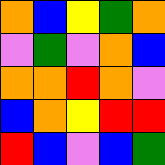[["orange", "blue", "yellow", "green", "orange"], ["violet", "green", "violet", "orange", "blue"], ["orange", "orange", "red", "orange", "violet"], ["blue", "orange", "yellow", "red", "red"], ["red", "blue", "violet", "blue", "green"]]